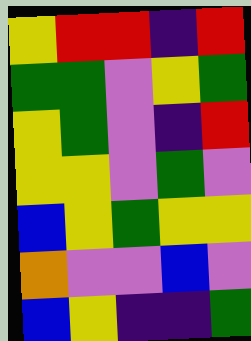[["yellow", "red", "red", "indigo", "red"], ["green", "green", "violet", "yellow", "green"], ["yellow", "green", "violet", "indigo", "red"], ["yellow", "yellow", "violet", "green", "violet"], ["blue", "yellow", "green", "yellow", "yellow"], ["orange", "violet", "violet", "blue", "violet"], ["blue", "yellow", "indigo", "indigo", "green"]]